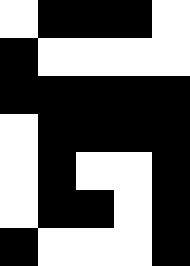[["white", "black", "black", "black", "white"], ["black", "white", "white", "white", "white"], ["black", "black", "black", "black", "black"], ["white", "black", "black", "black", "black"], ["white", "black", "white", "white", "black"], ["white", "black", "black", "white", "black"], ["black", "white", "white", "white", "black"]]